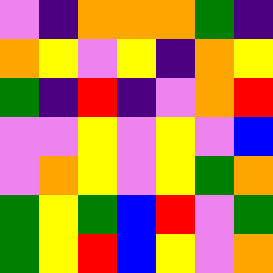[["violet", "indigo", "orange", "orange", "orange", "green", "indigo"], ["orange", "yellow", "violet", "yellow", "indigo", "orange", "yellow"], ["green", "indigo", "red", "indigo", "violet", "orange", "red"], ["violet", "violet", "yellow", "violet", "yellow", "violet", "blue"], ["violet", "orange", "yellow", "violet", "yellow", "green", "orange"], ["green", "yellow", "green", "blue", "red", "violet", "green"], ["green", "yellow", "red", "blue", "yellow", "violet", "orange"]]